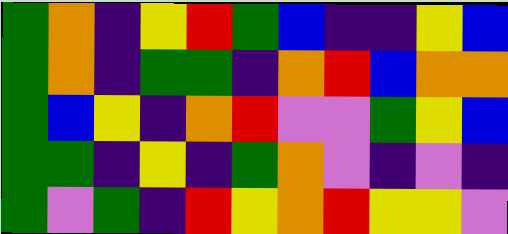[["green", "orange", "indigo", "yellow", "red", "green", "blue", "indigo", "indigo", "yellow", "blue"], ["green", "orange", "indigo", "green", "green", "indigo", "orange", "red", "blue", "orange", "orange"], ["green", "blue", "yellow", "indigo", "orange", "red", "violet", "violet", "green", "yellow", "blue"], ["green", "green", "indigo", "yellow", "indigo", "green", "orange", "violet", "indigo", "violet", "indigo"], ["green", "violet", "green", "indigo", "red", "yellow", "orange", "red", "yellow", "yellow", "violet"]]